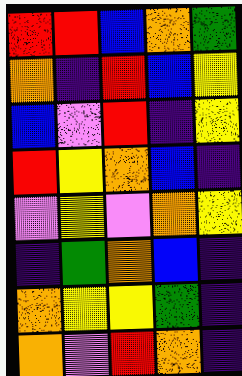[["red", "red", "blue", "orange", "green"], ["orange", "indigo", "red", "blue", "yellow"], ["blue", "violet", "red", "indigo", "yellow"], ["red", "yellow", "orange", "blue", "indigo"], ["violet", "yellow", "violet", "orange", "yellow"], ["indigo", "green", "orange", "blue", "indigo"], ["orange", "yellow", "yellow", "green", "indigo"], ["orange", "violet", "red", "orange", "indigo"]]